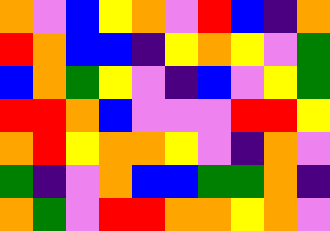[["orange", "violet", "blue", "yellow", "orange", "violet", "red", "blue", "indigo", "orange"], ["red", "orange", "blue", "blue", "indigo", "yellow", "orange", "yellow", "violet", "green"], ["blue", "orange", "green", "yellow", "violet", "indigo", "blue", "violet", "yellow", "green"], ["red", "red", "orange", "blue", "violet", "violet", "violet", "red", "red", "yellow"], ["orange", "red", "yellow", "orange", "orange", "yellow", "violet", "indigo", "orange", "violet"], ["green", "indigo", "violet", "orange", "blue", "blue", "green", "green", "orange", "indigo"], ["orange", "green", "violet", "red", "red", "orange", "orange", "yellow", "orange", "violet"]]